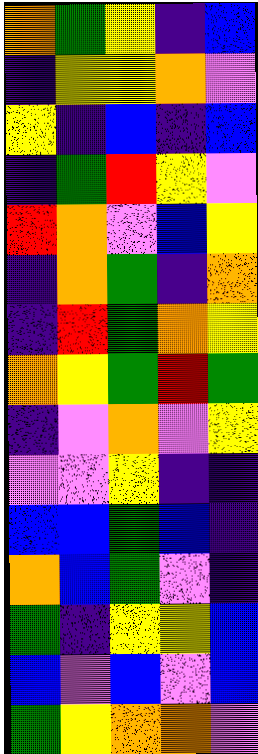[["orange", "green", "yellow", "indigo", "blue"], ["indigo", "yellow", "yellow", "orange", "violet"], ["yellow", "indigo", "blue", "indigo", "blue"], ["indigo", "green", "red", "yellow", "violet"], ["red", "orange", "violet", "blue", "yellow"], ["indigo", "orange", "green", "indigo", "orange"], ["indigo", "red", "green", "orange", "yellow"], ["orange", "yellow", "green", "red", "green"], ["indigo", "violet", "orange", "violet", "yellow"], ["violet", "violet", "yellow", "indigo", "indigo"], ["blue", "blue", "green", "blue", "indigo"], ["orange", "blue", "green", "violet", "indigo"], ["green", "indigo", "yellow", "yellow", "blue"], ["blue", "violet", "blue", "violet", "blue"], ["green", "yellow", "orange", "orange", "violet"]]